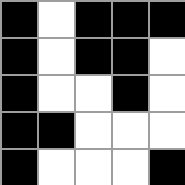[["black", "white", "black", "black", "black"], ["black", "white", "black", "black", "white"], ["black", "white", "white", "black", "white"], ["black", "black", "white", "white", "white"], ["black", "white", "white", "white", "black"]]